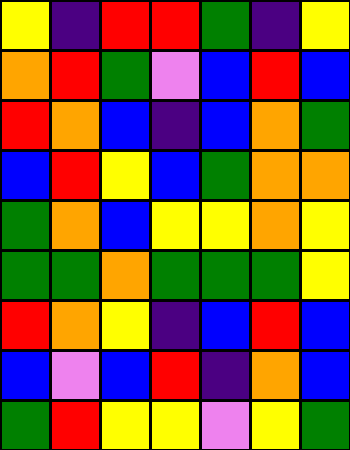[["yellow", "indigo", "red", "red", "green", "indigo", "yellow"], ["orange", "red", "green", "violet", "blue", "red", "blue"], ["red", "orange", "blue", "indigo", "blue", "orange", "green"], ["blue", "red", "yellow", "blue", "green", "orange", "orange"], ["green", "orange", "blue", "yellow", "yellow", "orange", "yellow"], ["green", "green", "orange", "green", "green", "green", "yellow"], ["red", "orange", "yellow", "indigo", "blue", "red", "blue"], ["blue", "violet", "blue", "red", "indigo", "orange", "blue"], ["green", "red", "yellow", "yellow", "violet", "yellow", "green"]]